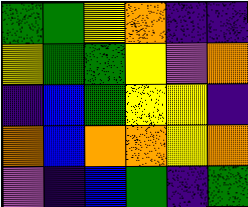[["green", "green", "yellow", "orange", "indigo", "indigo"], ["yellow", "green", "green", "yellow", "violet", "orange"], ["indigo", "blue", "green", "yellow", "yellow", "indigo"], ["orange", "blue", "orange", "orange", "yellow", "orange"], ["violet", "indigo", "blue", "green", "indigo", "green"]]